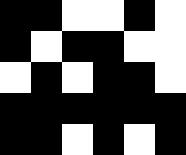[["black", "black", "white", "white", "black", "white"], ["black", "white", "black", "black", "white", "white"], ["white", "black", "white", "black", "black", "white"], ["black", "black", "black", "black", "black", "black"], ["black", "black", "white", "black", "white", "black"]]